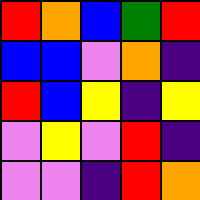[["red", "orange", "blue", "green", "red"], ["blue", "blue", "violet", "orange", "indigo"], ["red", "blue", "yellow", "indigo", "yellow"], ["violet", "yellow", "violet", "red", "indigo"], ["violet", "violet", "indigo", "red", "orange"]]